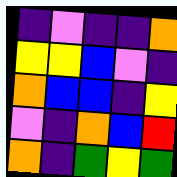[["indigo", "violet", "indigo", "indigo", "orange"], ["yellow", "yellow", "blue", "violet", "indigo"], ["orange", "blue", "blue", "indigo", "yellow"], ["violet", "indigo", "orange", "blue", "red"], ["orange", "indigo", "green", "yellow", "green"]]